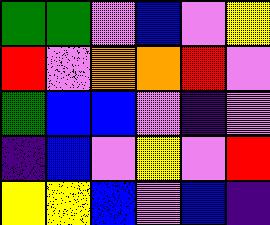[["green", "green", "violet", "blue", "violet", "yellow"], ["red", "violet", "orange", "orange", "red", "violet"], ["green", "blue", "blue", "violet", "indigo", "violet"], ["indigo", "blue", "violet", "yellow", "violet", "red"], ["yellow", "yellow", "blue", "violet", "blue", "indigo"]]